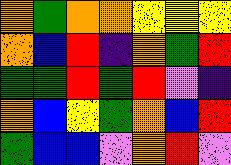[["orange", "green", "orange", "orange", "yellow", "yellow", "yellow"], ["orange", "blue", "red", "indigo", "orange", "green", "red"], ["green", "green", "red", "green", "red", "violet", "indigo"], ["orange", "blue", "yellow", "green", "orange", "blue", "red"], ["green", "blue", "blue", "violet", "orange", "red", "violet"]]